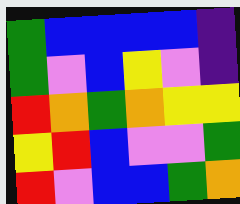[["green", "blue", "blue", "blue", "blue", "indigo"], ["green", "violet", "blue", "yellow", "violet", "indigo"], ["red", "orange", "green", "orange", "yellow", "yellow"], ["yellow", "red", "blue", "violet", "violet", "green"], ["red", "violet", "blue", "blue", "green", "orange"]]